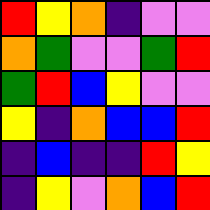[["red", "yellow", "orange", "indigo", "violet", "violet"], ["orange", "green", "violet", "violet", "green", "red"], ["green", "red", "blue", "yellow", "violet", "violet"], ["yellow", "indigo", "orange", "blue", "blue", "red"], ["indigo", "blue", "indigo", "indigo", "red", "yellow"], ["indigo", "yellow", "violet", "orange", "blue", "red"]]